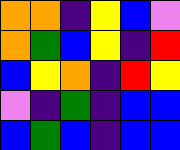[["orange", "orange", "indigo", "yellow", "blue", "violet"], ["orange", "green", "blue", "yellow", "indigo", "red"], ["blue", "yellow", "orange", "indigo", "red", "yellow"], ["violet", "indigo", "green", "indigo", "blue", "blue"], ["blue", "green", "blue", "indigo", "blue", "blue"]]